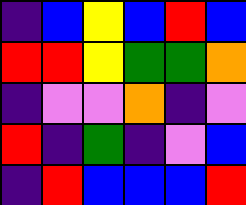[["indigo", "blue", "yellow", "blue", "red", "blue"], ["red", "red", "yellow", "green", "green", "orange"], ["indigo", "violet", "violet", "orange", "indigo", "violet"], ["red", "indigo", "green", "indigo", "violet", "blue"], ["indigo", "red", "blue", "blue", "blue", "red"]]